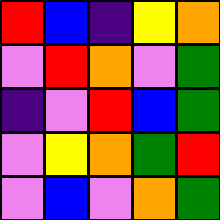[["red", "blue", "indigo", "yellow", "orange"], ["violet", "red", "orange", "violet", "green"], ["indigo", "violet", "red", "blue", "green"], ["violet", "yellow", "orange", "green", "red"], ["violet", "blue", "violet", "orange", "green"]]